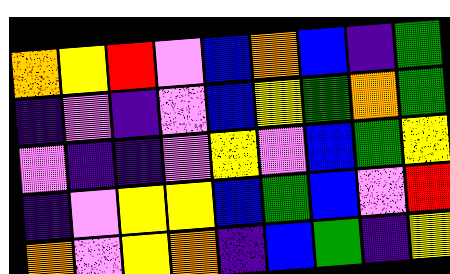[["orange", "yellow", "red", "violet", "blue", "orange", "blue", "indigo", "green"], ["indigo", "violet", "indigo", "violet", "blue", "yellow", "green", "orange", "green"], ["violet", "indigo", "indigo", "violet", "yellow", "violet", "blue", "green", "yellow"], ["indigo", "violet", "yellow", "yellow", "blue", "green", "blue", "violet", "red"], ["orange", "violet", "yellow", "orange", "indigo", "blue", "green", "indigo", "yellow"]]